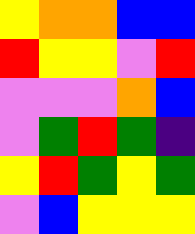[["yellow", "orange", "orange", "blue", "blue"], ["red", "yellow", "yellow", "violet", "red"], ["violet", "violet", "violet", "orange", "blue"], ["violet", "green", "red", "green", "indigo"], ["yellow", "red", "green", "yellow", "green"], ["violet", "blue", "yellow", "yellow", "yellow"]]